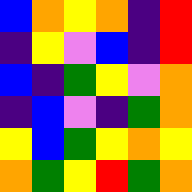[["blue", "orange", "yellow", "orange", "indigo", "red"], ["indigo", "yellow", "violet", "blue", "indigo", "red"], ["blue", "indigo", "green", "yellow", "violet", "orange"], ["indigo", "blue", "violet", "indigo", "green", "orange"], ["yellow", "blue", "green", "yellow", "orange", "yellow"], ["orange", "green", "yellow", "red", "green", "orange"]]